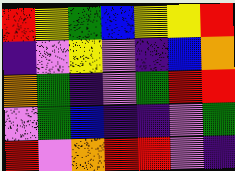[["red", "yellow", "green", "blue", "yellow", "yellow", "red"], ["indigo", "violet", "yellow", "violet", "indigo", "blue", "orange"], ["orange", "green", "indigo", "violet", "green", "red", "red"], ["violet", "green", "blue", "indigo", "indigo", "violet", "green"], ["red", "violet", "orange", "red", "red", "violet", "indigo"]]